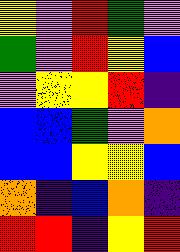[["yellow", "violet", "red", "green", "violet"], ["green", "violet", "red", "yellow", "blue"], ["violet", "yellow", "yellow", "red", "indigo"], ["blue", "blue", "green", "violet", "orange"], ["blue", "blue", "yellow", "yellow", "blue"], ["orange", "indigo", "blue", "orange", "indigo"], ["red", "red", "indigo", "yellow", "red"]]